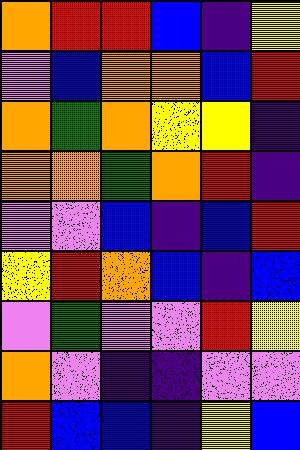[["orange", "red", "red", "blue", "indigo", "yellow"], ["violet", "blue", "orange", "orange", "blue", "red"], ["orange", "green", "orange", "yellow", "yellow", "indigo"], ["orange", "orange", "green", "orange", "red", "indigo"], ["violet", "violet", "blue", "indigo", "blue", "red"], ["yellow", "red", "orange", "blue", "indigo", "blue"], ["violet", "green", "violet", "violet", "red", "yellow"], ["orange", "violet", "indigo", "indigo", "violet", "violet"], ["red", "blue", "blue", "indigo", "yellow", "blue"]]